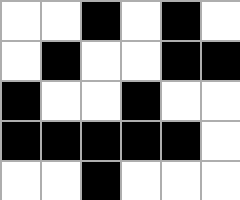[["white", "white", "black", "white", "black", "white"], ["white", "black", "white", "white", "black", "black"], ["black", "white", "white", "black", "white", "white"], ["black", "black", "black", "black", "black", "white"], ["white", "white", "black", "white", "white", "white"]]